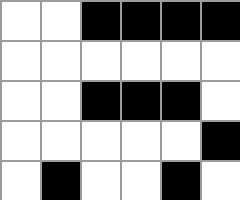[["white", "white", "black", "black", "black", "black"], ["white", "white", "white", "white", "white", "white"], ["white", "white", "black", "black", "black", "white"], ["white", "white", "white", "white", "white", "black"], ["white", "black", "white", "white", "black", "white"]]